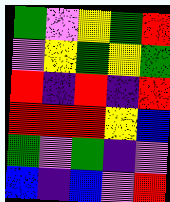[["green", "violet", "yellow", "green", "red"], ["violet", "yellow", "green", "yellow", "green"], ["red", "indigo", "red", "indigo", "red"], ["red", "red", "red", "yellow", "blue"], ["green", "violet", "green", "indigo", "violet"], ["blue", "indigo", "blue", "violet", "red"]]